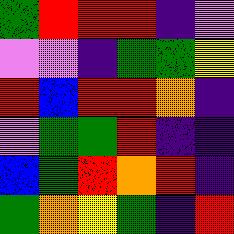[["green", "red", "red", "red", "indigo", "violet"], ["violet", "violet", "indigo", "green", "green", "yellow"], ["red", "blue", "red", "red", "orange", "indigo"], ["violet", "green", "green", "red", "indigo", "indigo"], ["blue", "green", "red", "orange", "red", "indigo"], ["green", "orange", "yellow", "green", "indigo", "red"]]